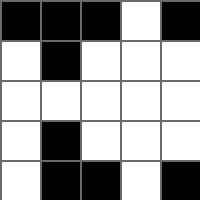[["black", "black", "black", "white", "black"], ["white", "black", "white", "white", "white"], ["white", "white", "white", "white", "white"], ["white", "black", "white", "white", "white"], ["white", "black", "black", "white", "black"]]